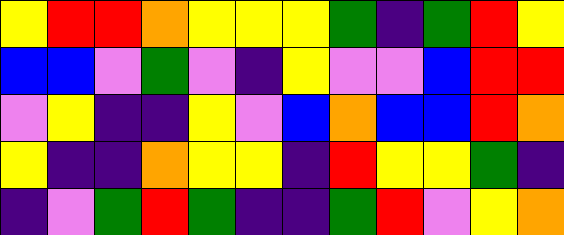[["yellow", "red", "red", "orange", "yellow", "yellow", "yellow", "green", "indigo", "green", "red", "yellow"], ["blue", "blue", "violet", "green", "violet", "indigo", "yellow", "violet", "violet", "blue", "red", "red"], ["violet", "yellow", "indigo", "indigo", "yellow", "violet", "blue", "orange", "blue", "blue", "red", "orange"], ["yellow", "indigo", "indigo", "orange", "yellow", "yellow", "indigo", "red", "yellow", "yellow", "green", "indigo"], ["indigo", "violet", "green", "red", "green", "indigo", "indigo", "green", "red", "violet", "yellow", "orange"]]